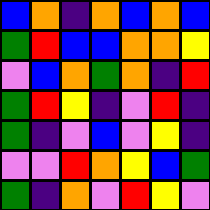[["blue", "orange", "indigo", "orange", "blue", "orange", "blue"], ["green", "red", "blue", "blue", "orange", "orange", "yellow"], ["violet", "blue", "orange", "green", "orange", "indigo", "red"], ["green", "red", "yellow", "indigo", "violet", "red", "indigo"], ["green", "indigo", "violet", "blue", "violet", "yellow", "indigo"], ["violet", "violet", "red", "orange", "yellow", "blue", "green"], ["green", "indigo", "orange", "violet", "red", "yellow", "violet"]]